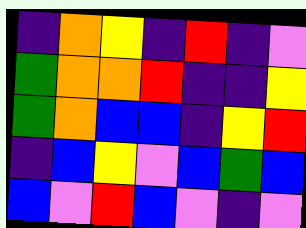[["indigo", "orange", "yellow", "indigo", "red", "indigo", "violet"], ["green", "orange", "orange", "red", "indigo", "indigo", "yellow"], ["green", "orange", "blue", "blue", "indigo", "yellow", "red"], ["indigo", "blue", "yellow", "violet", "blue", "green", "blue"], ["blue", "violet", "red", "blue", "violet", "indigo", "violet"]]